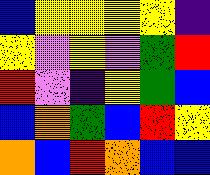[["blue", "yellow", "yellow", "yellow", "yellow", "indigo"], ["yellow", "violet", "yellow", "violet", "green", "red"], ["red", "violet", "indigo", "yellow", "green", "blue"], ["blue", "orange", "green", "blue", "red", "yellow"], ["orange", "blue", "red", "orange", "blue", "blue"]]